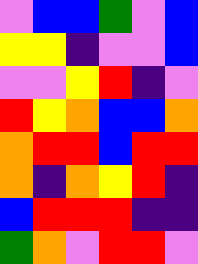[["violet", "blue", "blue", "green", "violet", "blue"], ["yellow", "yellow", "indigo", "violet", "violet", "blue"], ["violet", "violet", "yellow", "red", "indigo", "violet"], ["red", "yellow", "orange", "blue", "blue", "orange"], ["orange", "red", "red", "blue", "red", "red"], ["orange", "indigo", "orange", "yellow", "red", "indigo"], ["blue", "red", "red", "red", "indigo", "indigo"], ["green", "orange", "violet", "red", "red", "violet"]]